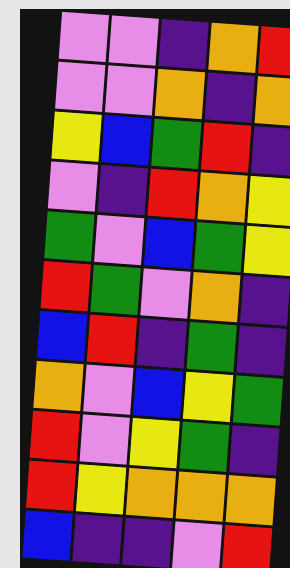[["violet", "violet", "indigo", "orange", "red"], ["violet", "violet", "orange", "indigo", "orange"], ["yellow", "blue", "green", "red", "indigo"], ["violet", "indigo", "red", "orange", "yellow"], ["green", "violet", "blue", "green", "yellow"], ["red", "green", "violet", "orange", "indigo"], ["blue", "red", "indigo", "green", "indigo"], ["orange", "violet", "blue", "yellow", "green"], ["red", "violet", "yellow", "green", "indigo"], ["red", "yellow", "orange", "orange", "orange"], ["blue", "indigo", "indigo", "violet", "red"]]